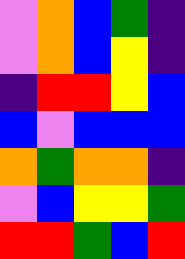[["violet", "orange", "blue", "green", "indigo"], ["violet", "orange", "blue", "yellow", "indigo"], ["indigo", "red", "red", "yellow", "blue"], ["blue", "violet", "blue", "blue", "blue"], ["orange", "green", "orange", "orange", "indigo"], ["violet", "blue", "yellow", "yellow", "green"], ["red", "red", "green", "blue", "red"]]